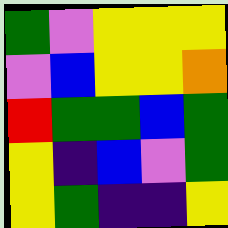[["green", "violet", "yellow", "yellow", "yellow"], ["violet", "blue", "yellow", "yellow", "orange"], ["red", "green", "green", "blue", "green"], ["yellow", "indigo", "blue", "violet", "green"], ["yellow", "green", "indigo", "indigo", "yellow"]]